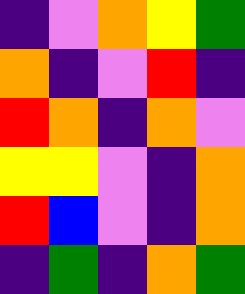[["indigo", "violet", "orange", "yellow", "green"], ["orange", "indigo", "violet", "red", "indigo"], ["red", "orange", "indigo", "orange", "violet"], ["yellow", "yellow", "violet", "indigo", "orange"], ["red", "blue", "violet", "indigo", "orange"], ["indigo", "green", "indigo", "orange", "green"]]